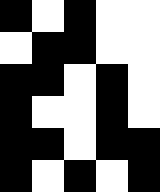[["black", "white", "black", "white", "white"], ["white", "black", "black", "white", "white"], ["black", "black", "white", "black", "white"], ["black", "white", "white", "black", "white"], ["black", "black", "white", "black", "black"], ["black", "white", "black", "white", "black"]]